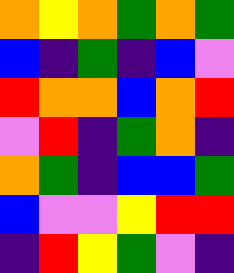[["orange", "yellow", "orange", "green", "orange", "green"], ["blue", "indigo", "green", "indigo", "blue", "violet"], ["red", "orange", "orange", "blue", "orange", "red"], ["violet", "red", "indigo", "green", "orange", "indigo"], ["orange", "green", "indigo", "blue", "blue", "green"], ["blue", "violet", "violet", "yellow", "red", "red"], ["indigo", "red", "yellow", "green", "violet", "indigo"]]